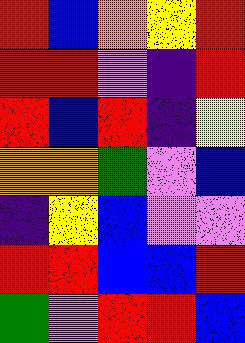[["red", "blue", "orange", "yellow", "red"], ["red", "red", "violet", "indigo", "red"], ["red", "blue", "red", "indigo", "yellow"], ["orange", "orange", "green", "violet", "blue"], ["indigo", "yellow", "blue", "violet", "violet"], ["red", "red", "blue", "blue", "red"], ["green", "violet", "red", "red", "blue"]]